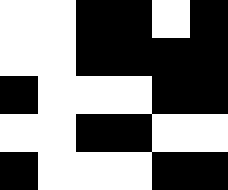[["white", "white", "black", "black", "white", "black"], ["white", "white", "black", "black", "black", "black"], ["black", "white", "white", "white", "black", "black"], ["white", "white", "black", "black", "white", "white"], ["black", "white", "white", "white", "black", "black"]]